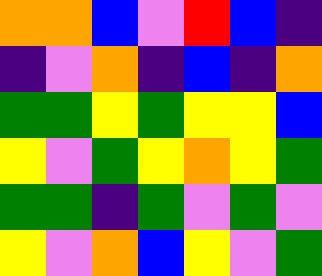[["orange", "orange", "blue", "violet", "red", "blue", "indigo"], ["indigo", "violet", "orange", "indigo", "blue", "indigo", "orange"], ["green", "green", "yellow", "green", "yellow", "yellow", "blue"], ["yellow", "violet", "green", "yellow", "orange", "yellow", "green"], ["green", "green", "indigo", "green", "violet", "green", "violet"], ["yellow", "violet", "orange", "blue", "yellow", "violet", "green"]]